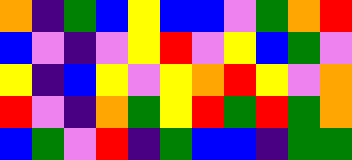[["orange", "indigo", "green", "blue", "yellow", "blue", "blue", "violet", "green", "orange", "red"], ["blue", "violet", "indigo", "violet", "yellow", "red", "violet", "yellow", "blue", "green", "violet"], ["yellow", "indigo", "blue", "yellow", "violet", "yellow", "orange", "red", "yellow", "violet", "orange"], ["red", "violet", "indigo", "orange", "green", "yellow", "red", "green", "red", "green", "orange"], ["blue", "green", "violet", "red", "indigo", "green", "blue", "blue", "indigo", "green", "green"]]